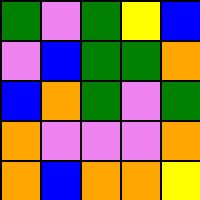[["green", "violet", "green", "yellow", "blue"], ["violet", "blue", "green", "green", "orange"], ["blue", "orange", "green", "violet", "green"], ["orange", "violet", "violet", "violet", "orange"], ["orange", "blue", "orange", "orange", "yellow"]]